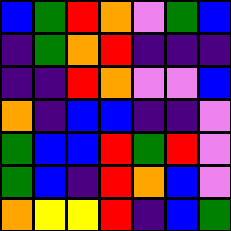[["blue", "green", "red", "orange", "violet", "green", "blue"], ["indigo", "green", "orange", "red", "indigo", "indigo", "indigo"], ["indigo", "indigo", "red", "orange", "violet", "violet", "blue"], ["orange", "indigo", "blue", "blue", "indigo", "indigo", "violet"], ["green", "blue", "blue", "red", "green", "red", "violet"], ["green", "blue", "indigo", "red", "orange", "blue", "violet"], ["orange", "yellow", "yellow", "red", "indigo", "blue", "green"]]